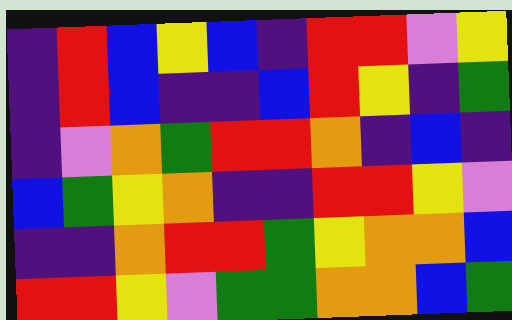[["indigo", "red", "blue", "yellow", "blue", "indigo", "red", "red", "violet", "yellow"], ["indigo", "red", "blue", "indigo", "indigo", "blue", "red", "yellow", "indigo", "green"], ["indigo", "violet", "orange", "green", "red", "red", "orange", "indigo", "blue", "indigo"], ["blue", "green", "yellow", "orange", "indigo", "indigo", "red", "red", "yellow", "violet"], ["indigo", "indigo", "orange", "red", "red", "green", "yellow", "orange", "orange", "blue"], ["red", "red", "yellow", "violet", "green", "green", "orange", "orange", "blue", "green"]]